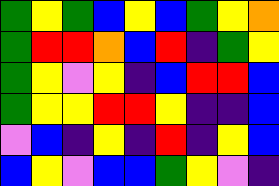[["green", "yellow", "green", "blue", "yellow", "blue", "green", "yellow", "orange"], ["green", "red", "red", "orange", "blue", "red", "indigo", "green", "yellow"], ["green", "yellow", "violet", "yellow", "indigo", "blue", "red", "red", "blue"], ["green", "yellow", "yellow", "red", "red", "yellow", "indigo", "indigo", "blue"], ["violet", "blue", "indigo", "yellow", "indigo", "red", "indigo", "yellow", "blue"], ["blue", "yellow", "violet", "blue", "blue", "green", "yellow", "violet", "indigo"]]